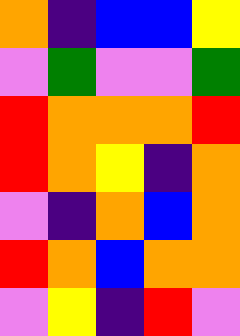[["orange", "indigo", "blue", "blue", "yellow"], ["violet", "green", "violet", "violet", "green"], ["red", "orange", "orange", "orange", "red"], ["red", "orange", "yellow", "indigo", "orange"], ["violet", "indigo", "orange", "blue", "orange"], ["red", "orange", "blue", "orange", "orange"], ["violet", "yellow", "indigo", "red", "violet"]]